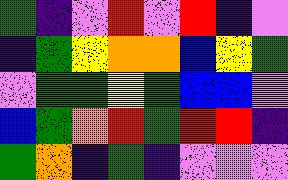[["green", "indigo", "violet", "red", "violet", "red", "indigo", "violet"], ["indigo", "green", "yellow", "orange", "orange", "blue", "yellow", "green"], ["violet", "green", "green", "yellow", "green", "blue", "blue", "violet"], ["blue", "green", "orange", "red", "green", "red", "red", "indigo"], ["green", "orange", "indigo", "green", "indigo", "violet", "violet", "violet"]]